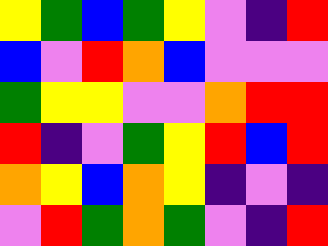[["yellow", "green", "blue", "green", "yellow", "violet", "indigo", "red"], ["blue", "violet", "red", "orange", "blue", "violet", "violet", "violet"], ["green", "yellow", "yellow", "violet", "violet", "orange", "red", "red"], ["red", "indigo", "violet", "green", "yellow", "red", "blue", "red"], ["orange", "yellow", "blue", "orange", "yellow", "indigo", "violet", "indigo"], ["violet", "red", "green", "orange", "green", "violet", "indigo", "red"]]